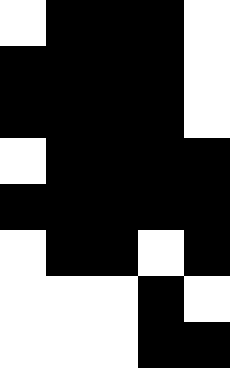[["white", "black", "black", "black", "white"], ["black", "black", "black", "black", "white"], ["black", "black", "black", "black", "white"], ["white", "black", "black", "black", "black"], ["black", "black", "black", "black", "black"], ["white", "black", "black", "white", "black"], ["white", "white", "white", "black", "white"], ["white", "white", "white", "black", "black"]]